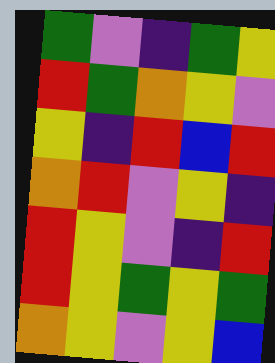[["green", "violet", "indigo", "green", "yellow"], ["red", "green", "orange", "yellow", "violet"], ["yellow", "indigo", "red", "blue", "red"], ["orange", "red", "violet", "yellow", "indigo"], ["red", "yellow", "violet", "indigo", "red"], ["red", "yellow", "green", "yellow", "green"], ["orange", "yellow", "violet", "yellow", "blue"]]